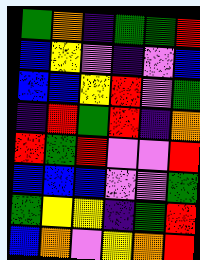[["green", "orange", "indigo", "green", "green", "red"], ["blue", "yellow", "violet", "indigo", "violet", "blue"], ["blue", "blue", "yellow", "red", "violet", "green"], ["indigo", "red", "green", "red", "indigo", "orange"], ["red", "green", "red", "violet", "violet", "red"], ["blue", "blue", "blue", "violet", "violet", "green"], ["green", "yellow", "yellow", "indigo", "green", "red"], ["blue", "orange", "violet", "yellow", "orange", "red"]]